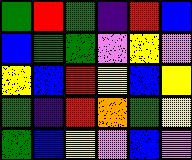[["green", "red", "green", "indigo", "red", "blue"], ["blue", "green", "green", "violet", "yellow", "violet"], ["yellow", "blue", "red", "yellow", "blue", "yellow"], ["green", "indigo", "red", "orange", "green", "yellow"], ["green", "blue", "yellow", "violet", "blue", "violet"]]